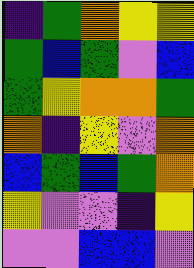[["indigo", "green", "orange", "yellow", "yellow"], ["green", "blue", "green", "violet", "blue"], ["green", "yellow", "orange", "orange", "green"], ["orange", "indigo", "yellow", "violet", "orange"], ["blue", "green", "blue", "green", "orange"], ["yellow", "violet", "violet", "indigo", "yellow"], ["violet", "violet", "blue", "blue", "violet"]]